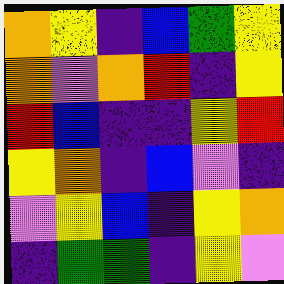[["orange", "yellow", "indigo", "blue", "green", "yellow"], ["orange", "violet", "orange", "red", "indigo", "yellow"], ["red", "blue", "indigo", "indigo", "yellow", "red"], ["yellow", "orange", "indigo", "blue", "violet", "indigo"], ["violet", "yellow", "blue", "indigo", "yellow", "orange"], ["indigo", "green", "green", "indigo", "yellow", "violet"]]